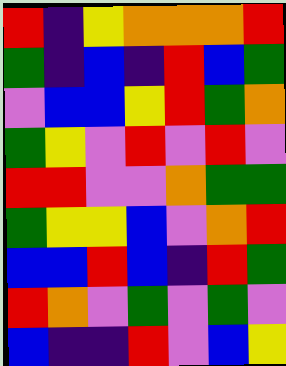[["red", "indigo", "yellow", "orange", "orange", "orange", "red"], ["green", "indigo", "blue", "indigo", "red", "blue", "green"], ["violet", "blue", "blue", "yellow", "red", "green", "orange"], ["green", "yellow", "violet", "red", "violet", "red", "violet"], ["red", "red", "violet", "violet", "orange", "green", "green"], ["green", "yellow", "yellow", "blue", "violet", "orange", "red"], ["blue", "blue", "red", "blue", "indigo", "red", "green"], ["red", "orange", "violet", "green", "violet", "green", "violet"], ["blue", "indigo", "indigo", "red", "violet", "blue", "yellow"]]